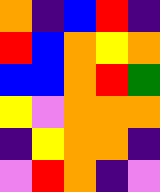[["orange", "indigo", "blue", "red", "indigo"], ["red", "blue", "orange", "yellow", "orange"], ["blue", "blue", "orange", "red", "green"], ["yellow", "violet", "orange", "orange", "orange"], ["indigo", "yellow", "orange", "orange", "indigo"], ["violet", "red", "orange", "indigo", "violet"]]